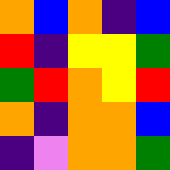[["orange", "blue", "orange", "indigo", "blue"], ["red", "indigo", "yellow", "yellow", "green"], ["green", "red", "orange", "yellow", "red"], ["orange", "indigo", "orange", "orange", "blue"], ["indigo", "violet", "orange", "orange", "green"]]